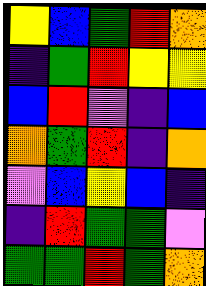[["yellow", "blue", "green", "red", "orange"], ["indigo", "green", "red", "yellow", "yellow"], ["blue", "red", "violet", "indigo", "blue"], ["orange", "green", "red", "indigo", "orange"], ["violet", "blue", "yellow", "blue", "indigo"], ["indigo", "red", "green", "green", "violet"], ["green", "green", "red", "green", "orange"]]